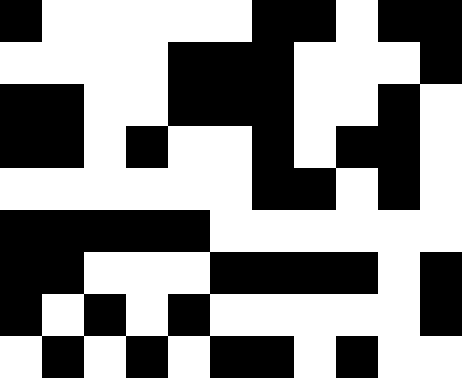[["black", "white", "white", "white", "white", "white", "black", "black", "white", "black", "black"], ["white", "white", "white", "white", "black", "black", "black", "white", "white", "white", "black"], ["black", "black", "white", "white", "black", "black", "black", "white", "white", "black", "white"], ["black", "black", "white", "black", "white", "white", "black", "white", "black", "black", "white"], ["white", "white", "white", "white", "white", "white", "black", "black", "white", "black", "white"], ["black", "black", "black", "black", "black", "white", "white", "white", "white", "white", "white"], ["black", "black", "white", "white", "white", "black", "black", "black", "black", "white", "black"], ["black", "white", "black", "white", "black", "white", "white", "white", "white", "white", "black"], ["white", "black", "white", "black", "white", "black", "black", "white", "black", "white", "white"]]